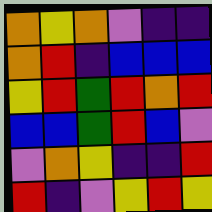[["orange", "yellow", "orange", "violet", "indigo", "indigo"], ["orange", "red", "indigo", "blue", "blue", "blue"], ["yellow", "red", "green", "red", "orange", "red"], ["blue", "blue", "green", "red", "blue", "violet"], ["violet", "orange", "yellow", "indigo", "indigo", "red"], ["red", "indigo", "violet", "yellow", "red", "yellow"]]